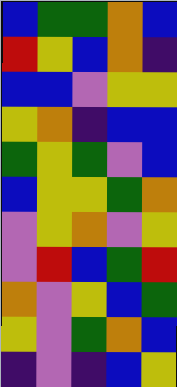[["blue", "green", "green", "orange", "blue"], ["red", "yellow", "blue", "orange", "indigo"], ["blue", "blue", "violet", "yellow", "yellow"], ["yellow", "orange", "indigo", "blue", "blue"], ["green", "yellow", "green", "violet", "blue"], ["blue", "yellow", "yellow", "green", "orange"], ["violet", "yellow", "orange", "violet", "yellow"], ["violet", "red", "blue", "green", "red"], ["orange", "violet", "yellow", "blue", "green"], ["yellow", "violet", "green", "orange", "blue"], ["indigo", "violet", "indigo", "blue", "yellow"]]